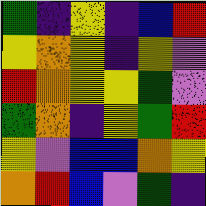[["green", "indigo", "yellow", "indigo", "blue", "red"], ["yellow", "orange", "yellow", "indigo", "yellow", "violet"], ["red", "orange", "yellow", "yellow", "green", "violet"], ["green", "orange", "indigo", "yellow", "green", "red"], ["yellow", "violet", "blue", "blue", "orange", "yellow"], ["orange", "red", "blue", "violet", "green", "indigo"]]